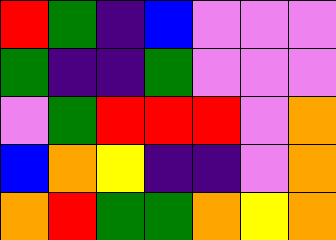[["red", "green", "indigo", "blue", "violet", "violet", "violet"], ["green", "indigo", "indigo", "green", "violet", "violet", "violet"], ["violet", "green", "red", "red", "red", "violet", "orange"], ["blue", "orange", "yellow", "indigo", "indigo", "violet", "orange"], ["orange", "red", "green", "green", "orange", "yellow", "orange"]]